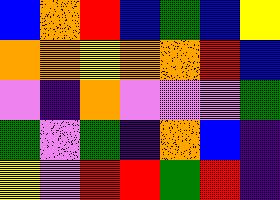[["blue", "orange", "red", "blue", "green", "blue", "yellow"], ["orange", "orange", "yellow", "orange", "orange", "red", "blue"], ["violet", "indigo", "orange", "violet", "violet", "violet", "green"], ["green", "violet", "green", "indigo", "orange", "blue", "indigo"], ["yellow", "violet", "red", "red", "green", "red", "indigo"]]